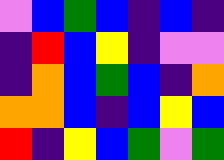[["violet", "blue", "green", "blue", "indigo", "blue", "indigo"], ["indigo", "red", "blue", "yellow", "indigo", "violet", "violet"], ["indigo", "orange", "blue", "green", "blue", "indigo", "orange"], ["orange", "orange", "blue", "indigo", "blue", "yellow", "blue"], ["red", "indigo", "yellow", "blue", "green", "violet", "green"]]